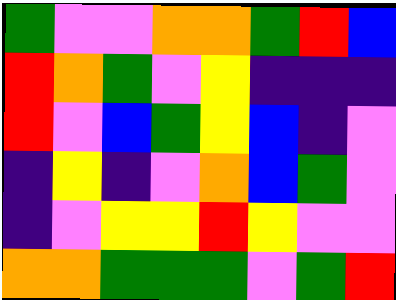[["green", "violet", "violet", "orange", "orange", "green", "red", "blue"], ["red", "orange", "green", "violet", "yellow", "indigo", "indigo", "indigo"], ["red", "violet", "blue", "green", "yellow", "blue", "indigo", "violet"], ["indigo", "yellow", "indigo", "violet", "orange", "blue", "green", "violet"], ["indigo", "violet", "yellow", "yellow", "red", "yellow", "violet", "violet"], ["orange", "orange", "green", "green", "green", "violet", "green", "red"]]